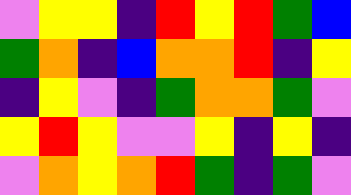[["violet", "yellow", "yellow", "indigo", "red", "yellow", "red", "green", "blue"], ["green", "orange", "indigo", "blue", "orange", "orange", "red", "indigo", "yellow"], ["indigo", "yellow", "violet", "indigo", "green", "orange", "orange", "green", "violet"], ["yellow", "red", "yellow", "violet", "violet", "yellow", "indigo", "yellow", "indigo"], ["violet", "orange", "yellow", "orange", "red", "green", "indigo", "green", "violet"]]